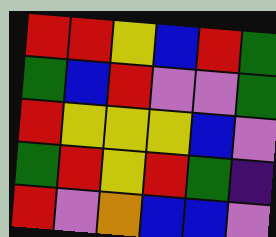[["red", "red", "yellow", "blue", "red", "green"], ["green", "blue", "red", "violet", "violet", "green"], ["red", "yellow", "yellow", "yellow", "blue", "violet"], ["green", "red", "yellow", "red", "green", "indigo"], ["red", "violet", "orange", "blue", "blue", "violet"]]